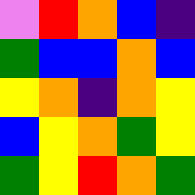[["violet", "red", "orange", "blue", "indigo"], ["green", "blue", "blue", "orange", "blue"], ["yellow", "orange", "indigo", "orange", "yellow"], ["blue", "yellow", "orange", "green", "yellow"], ["green", "yellow", "red", "orange", "green"]]